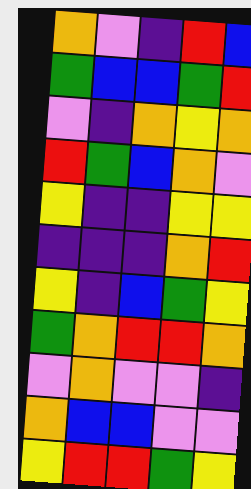[["orange", "violet", "indigo", "red", "blue"], ["green", "blue", "blue", "green", "red"], ["violet", "indigo", "orange", "yellow", "orange"], ["red", "green", "blue", "orange", "violet"], ["yellow", "indigo", "indigo", "yellow", "yellow"], ["indigo", "indigo", "indigo", "orange", "red"], ["yellow", "indigo", "blue", "green", "yellow"], ["green", "orange", "red", "red", "orange"], ["violet", "orange", "violet", "violet", "indigo"], ["orange", "blue", "blue", "violet", "violet"], ["yellow", "red", "red", "green", "yellow"]]